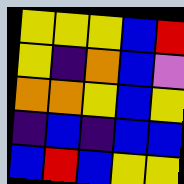[["yellow", "yellow", "yellow", "blue", "red"], ["yellow", "indigo", "orange", "blue", "violet"], ["orange", "orange", "yellow", "blue", "yellow"], ["indigo", "blue", "indigo", "blue", "blue"], ["blue", "red", "blue", "yellow", "yellow"]]